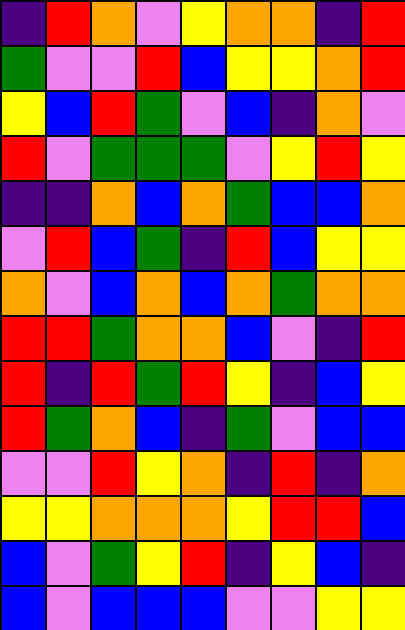[["indigo", "red", "orange", "violet", "yellow", "orange", "orange", "indigo", "red"], ["green", "violet", "violet", "red", "blue", "yellow", "yellow", "orange", "red"], ["yellow", "blue", "red", "green", "violet", "blue", "indigo", "orange", "violet"], ["red", "violet", "green", "green", "green", "violet", "yellow", "red", "yellow"], ["indigo", "indigo", "orange", "blue", "orange", "green", "blue", "blue", "orange"], ["violet", "red", "blue", "green", "indigo", "red", "blue", "yellow", "yellow"], ["orange", "violet", "blue", "orange", "blue", "orange", "green", "orange", "orange"], ["red", "red", "green", "orange", "orange", "blue", "violet", "indigo", "red"], ["red", "indigo", "red", "green", "red", "yellow", "indigo", "blue", "yellow"], ["red", "green", "orange", "blue", "indigo", "green", "violet", "blue", "blue"], ["violet", "violet", "red", "yellow", "orange", "indigo", "red", "indigo", "orange"], ["yellow", "yellow", "orange", "orange", "orange", "yellow", "red", "red", "blue"], ["blue", "violet", "green", "yellow", "red", "indigo", "yellow", "blue", "indigo"], ["blue", "violet", "blue", "blue", "blue", "violet", "violet", "yellow", "yellow"]]